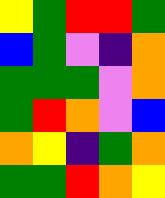[["yellow", "green", "red", "red", "green"], ["blue", "green", "violet", "indigo", "orange"], ["green", "green", "green", "violet", "orange"], ["green", "red", "orange", "violet", "blue"], ["orange", "yellow", "indigo", "green", "orange"], ["green", "green", "red", "orange", "yellow"]]